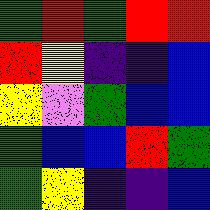[["green", "red", "green", "red", "red"], ["red", "yellow", "indigo", "indigo", "blue"], ["yellow", "violet", "green", "blue", "blue"], ["green", "blue", "blue", "red", "green"], ["green", "yellow", "indigo", "indigo", "blue"]]